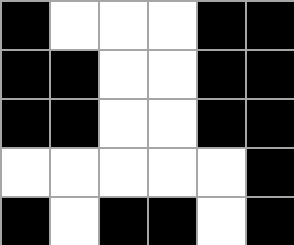[["black", "white", "white", "white", "black", "black"], ["black", "black", "white", "white", "black", "black"], ["black", "black", "white", "white", "black", "black"], ["white", "white", "white", "white", "white", "black"], ["black", "white", "black", "black", "white", "black"]]